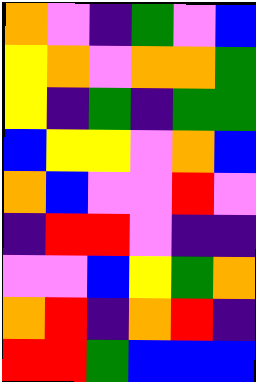[["orange", "violet", "indigo", "green", "violet", "blue"], ["yellow", "orange", "violet", "orange", "orange", "green"], ["yellow", "indigo", "green", "indigo", "green", "green"], ["blue", "yellow", "yellow", "violet", "orange", "blue"], ["orange", "blue", "violet", "violet", "red", "violet"], ["indigo", "red", "red", "violet", "indigo", "indigo"], ["violet", "violet", "blue", "yellow", "green", "orange"], ["orange", "red", "indigo", "orange", "red", "indigo"], ["red", "red", "green", "blue", "blue", "blue"]]